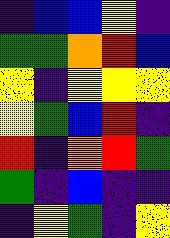[["indigo", "blue", "blue", "yellow", "indigo"], ["green", "green", "orange", "red", "blue"], ["yellow", "indigo", "yellow", "yellow", "yellow"], ["yellow", "green", "blue", "red", "indigo"], ["red", "indigo", "orange", "red", "green"], ["green", "indigo", "blue", "indigo", "indigo"], ["indigo", "yellow", "green", "indigo", "yellow"]]